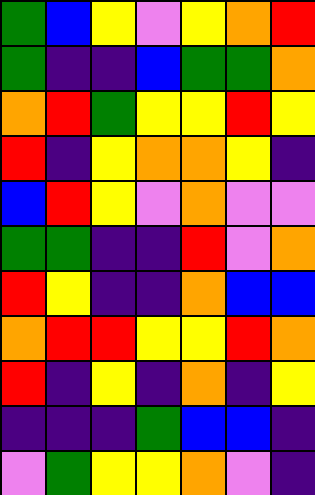[["green", "blue", "yellow", "violet", "yellow", "orange", "red"], ["green", "indigo", "indigo", "blue", "green", "green", "orange"], ["orange", "red", "green", "yellow", "yellow", "red", "yellow"], ["red", "indigo", "yellow", "orange", "orange", "yellow", "indigo"], ["blue", "red", "yellow", "violet", "orange", "violet", "violet"], ["green", "green", "indigo", "indigo", "red", "violet", "orange"], ["red", "yellow", "indigo", "indigo", "orange", "blue", "blue"], ["orange", "red", "red", "yellow", "yellow", "red", "orange"], ["red", "indigo", "yellow", "indigo", "orange", "indigo", "yellow"], ["indigo", "indigo", "indigo", "green", "blue", "blue", "indigo"], ["violet", "green", "yellow", "yellow", "orange", "violet", "indigo"]]